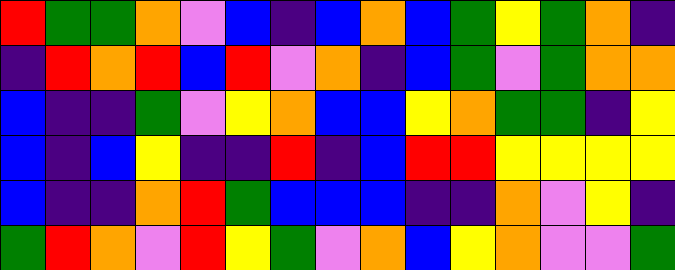[["red", "green", "green", "orange", "violet", "blue", "indigo", "blue", "orange", "blue", "green", "yellow", "green", "orange", "indigo"], ["indigo", "red", "orange", "red", "blue", "red", "violet", "orange", "indigo", "blue", "green", "violet", "green", "orange", "orange"], ["blue", "indigo", "indigo", "green", "violet", "yellow", "orange", "blue", "blue", "yellow", "orange", "green", "green", "indigo", "yellow"], ["blue", "indigo", "blue", "yellow", "indigo", "indigo", "red", "indigo", "blue", "red", "red", "yellow", "yellow", "yellow", "yellow"], ["blue", "indigo", "indigo", "orange", "red", "green", "blue", "blue", "blue", "indigo", "indigo", "orange", "violet", "yellow", "indigo"], ["green", "red", "orange", "violet", "red", "yellow", "green", "violet", "orange", "blue", "yellow", "orange", "violet", "violet", "green"]]